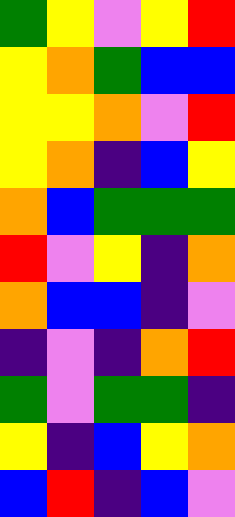[["green", "yellow", "violet", "yellow", "red"], ["yellow", "orange", "green", "blue", "blue"], ["yellow", "yellow", "orange", "violet", "red"], ["yellow", "orange", "indigo", "blue", "yellow"], ["orange", "blue", "green", "green", "green"], ["red", "violet", "yellow", "indigo", "orange"], ["orange", "blue", "blue", "indigo", "violet"], ["indigo", "violet", "indigo", "orange", "red"], ["green", "violet", "green", "green", "indigo"], ["yellow", "indigo", "blue", "yellow", "orange"], ["blue", "red", "indigo", "blue", "violet"]]